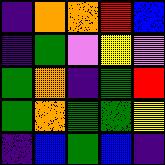[["indigo", "orange", "orange", "red", "blue"], ["indigo", "green", "violet", "yellow", "violet"], ["green", "orange", "indigo", "green", "red"], ["green", "orange", "green", "green", "yellow"], ["indigo", "blue", "green", "blue", "indigo"]]